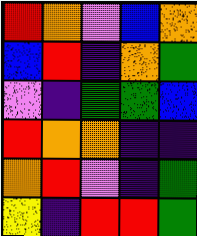[["red", "orange", "violet", "blue", "orange"], ["blue", "red", "indigo", "orange", "green"], ["violet", "indigo", "green", "green", "blue"], ["red", "orange", "orange", "indigo", "indigo"], ["orange", "red", "violet", "indigo", "green"], ["yellow", "indigo", "red", "red", "green"]]